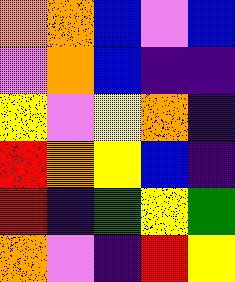[["orange", "orange", "blue", "violet", "blue"], ["violet", "orange", "blue", "indigo", "indigo"], ["yellow", "violet", "yellow", "orange", "indigo"], ["red", "orange", "yellow", "blue", "indigo"], ["red", "indigo", "green", "yellow", "green"], ["orange", "violet", "indigo", "red", "yellow"]]